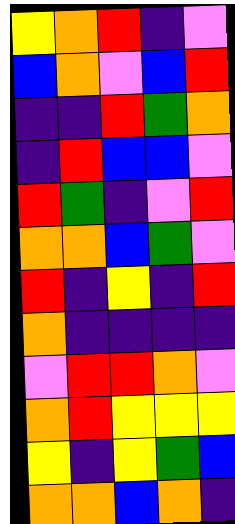[["yellow", "orange", "red", "indigo", "violet"], ["blue", "orange", "violet", "blue", "red"], ["indigo", "indigo", "red", "green", "orange"], ["indigo", "red", "blue", "blue", "violet"], ["red", "green", "indigo", "violet", "red"], ["orange", "orange", "blue", "green", "violet"], ["red", "indigo", "yellow", "indigo", "red"], ["orange", "indigo", "indigo", "indigo", "indigo"], ["violet", "red", "red", "orange", "violet"], ["orange", "red", "yellow", "yellow", "yellow"], ["yellow", "indigo", "yellow", "green", "blue"], ["orange", "orange", "blue", "orange", "indigo"]]